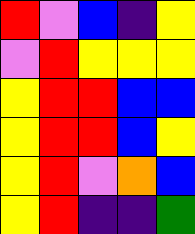[["red", "violet", "blue", "indigo", "yellow"], ["violet", "red", "yellow", "yellow", "yellow"], ["yellow", "red", "red", "blue", "blue"], ["yellow", "red", "red", "blue", "yellow"], ["yellow", "red", "violet", "orange", "blue"], ["yellow", "red", "indigo", "indigo", "green"]]